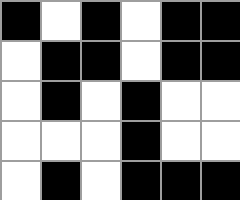[["black", "white", "black", "white", "black", "black"], ["white", "black", "black", "white", "black", "black"], ["white", "black", "white", "black", "white", "white"], ["white", "white", "white", "black", "white", "white"], ["white", "black", "white", "black", "black", "black"]]